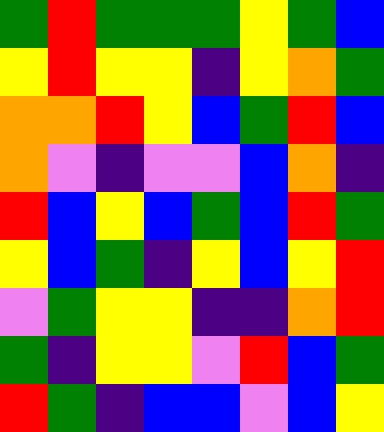[["green", "red", "green", "green", "green", "yellow", "green", "blue"], ["yellow", "red", "yellow", "yellow", "indigo", "yellow", "orange", "green"], ["orange", "orange", "red", "yellow", "blue", "green", "red", "blue"], ["orange", "violet", "indigo", "violet", "violet", "blue", "orange", "indigo"], ["red", "blue", "yellow", "blue", "green", "blue", "red", "green"], ["yellow", "blue", "green", "indigo", "yellow", "blue", "yellow", "red"], ["violet", "green", "yellow", "yellow", "indigo", "indigo", "orange", "red"], ["green", "indigo", "yellow", "yellow", "violet", "red", "blue", "green"], ["red", "green", "indigo", "blue", "blue", "violet", "blue", "yellow"]]